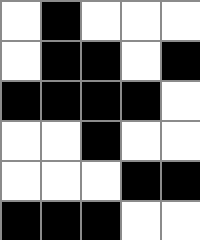[["white", "black", "white", "white", "white"], ["white", "black", "black", "white", "black"], ["black", "black", "black", "black", "white"], ["white", "white", "black", "white", "white"], ["white", "white", "white", "black", "black"], ["black", "black", "black", "white", "white"]]